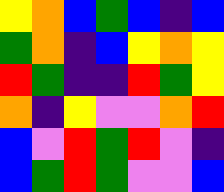[["yellow", "orange", "blue", "green", "blue", "indigo", "blue"], ["green", "orange", "indigo", "blue", "yellow", "orange", "yellow"], ["red", "green", "indigo", "indigo", "red", "green", "yellow"], ["orange", "indigo", "yellow", "violet", "violet", "orange", "red"], ["blue", "violet", "red", "green", "red", "violet", "indigo"], ["blue", "green", "red", "green", "violet", "violet", "blue"]]